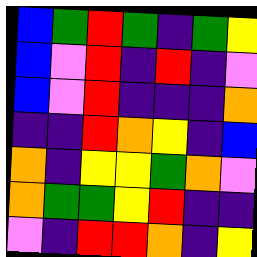[["blue", "green", "red", "green", "indigo", "green", "yellow"], ["blue", "violet", "red", "indigo", "red", "indigo", "violet"], ["blue", "violet", "red", "indigo", "indigo", "indigo", "orange"], ["indigo", "indigo", "red", "orange", "yellow", "indigo", "blue"], ["orange", "indigo", "yellow", "yellow", "green", "orange", "violet"], ["orange", "green", "green", "yellow", "red", "indigo", "indigo"], ["violet", "indigo", "red", "red", "orange", "indigo", "yellow"]]